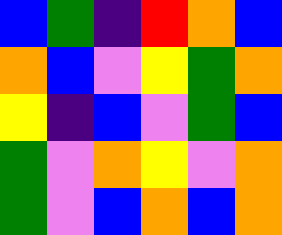[["blue", "green", "indigo", "red", "orange", "blue"], ["orange", "blue", "violet", "yellow", "green", "orange"], ["yellow", "indigo", "blue", "violet", "green", "blue"], ["green", "violet", "orange", "yellow", "violet", "orange"], ["green", "violet", "blue", "orange", "blue", "orange"]]